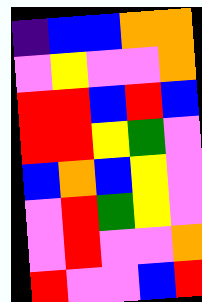[["indigo", "blue", "blue", "orange", "orange"], ["violet", "yellow", "violet", "violet", "orange"], ["red", "red", "blue", "red", "blue"], ["red", "red", "yellow", "green", "violet"], ["blue", "orange", "blue", "yellow", "violet"], ["violet", "red", "green", "yellow", "violet"], ["violet", "red", "violet", "violet", "orange"], ["red", "violet", "violet", "blue", "red"]]